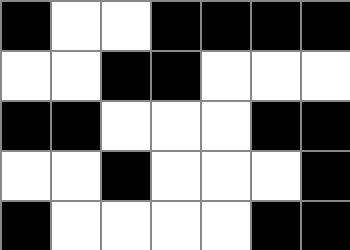[["black", "white", "white", "black", "black", "black", "black"], ["white", "white", "black", "black", "white", "white", "white"], ["black", "black", "white", "white", "white", "black", "black"], ["white", "white", "black", "white", "white", "white", "black"], ["black", "white", "white", "white", "white", "black", "black"]]